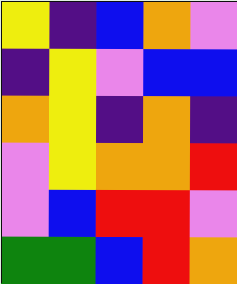[["yellow", "indigo", "blue", "orange", "violet"], ["indigo", "yellow", "violet", "blue", "blue"], ["orange", "yellow", "indigo", "orange", "indigo"], ["violet", "yellow", "orange", "orange", "red"], ["violet", "blue", "red", "red", "violet"], ["green", "green", "blue", "red", "orange"]]